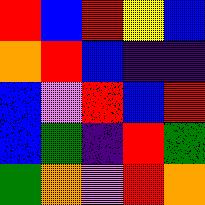[["red", "blue", "red", "yellow", "blue"], ["orange", "red", "blue", "indigo", "indigo"], ["blue", "violet", "red", "blue", "red"], ["blue", "green", "indigo", "red", "green"], ["green", "orange", "violet", "red", "orange"]]